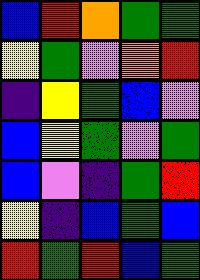[["blue", "red", "orange", "green", "green"], ["yellow", "green", "violet", "orange", "red"], ["indigo", "yellow", "green", "blue", "violet"], ["blue", "yellow", "green", "violet", "green"], ["blue", "violet", "indigo", "green", "red"], ["yellow", "indigo", "blue", "green", "blue"], ["red", "green", "red", "blue", "green"]]